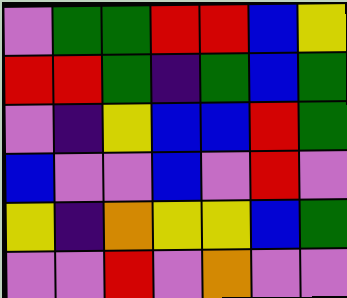[["violet", "green", "green", "red", "red", "blue", "yellow"], ["red", "red", "green", "indigo", "green", "blue", "green"], ["violet", "indigo", "yellow", "blue", "blue", "red", "green"], ["blue", "violet", "violet", "blue", "violet", "red", "violet"], ["yellow", "indigo", "orange", "yellow", "yellow", "blue", "green"], ["violet", "violet", "red", "violet", "orange", "violet", "violet"]]